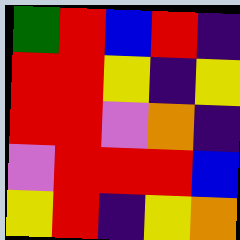[["green", "red", "blue", "red", "indigo"], ["red", "red", "yellow", "indigo", "yellow"], ["red", "red", "violet", "orange", "indigo"], ["violet", "red", "red", "red", "blue"], ["yellow", "red", "indigo", "yellow", "orange"]]